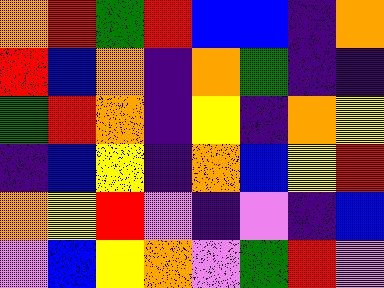[["orange", "red", "green", "red", "blue", "blue", "indigo", "orange"], ["red", "blue", "orange", "indigo", "orange", "green", "indigo", "indigo"], ["green", "red", "orange", "indigo", "yellow", "indigo", "orange", "yellow"], ["indigo", "blue", "yellow", "indigo", "orange", "blue", "yellow", "red"], ["orange", "yellow", "red", "violet", "indigo", "violet", "indigo", "blue"], ["violet", "blue", "yellow", "orange", "violet", "green", "red", "violet"]]